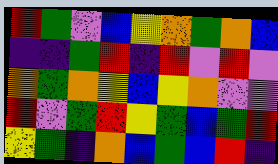[["red", "green", "violet", "blue", "yellow", "orange", "green", "orange", "blue"], ["indigo", "indigo", "green", "red", "indigo", "red", "violet", "red", "violet"], ["orange", "green", "orange", "yellow", "blue", "yellow", "orange", "violet", "violet"], ["red", "violet", "green", "red", "yellow", "green", "blue", "green", "red"], ["yellow", "green", "indigo", "orange", "blue", "green", "blue", "red", "indigo"]]